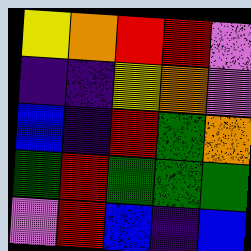[["yellow", "orange", "red", "red", "violet"], ["indigo", "indigo", "yellow", "orange", "violet"], ["blue", "indigo", "red", "green", "orange"], ["green", "red", "green", "green", "green"], ["violet", "red", "blue", "indigo", "blue"]]